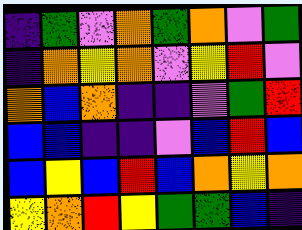[["indigo", "green", "violet", "orange", "green", "orange", "violet", "green"], ["indigo", "orange", "yellow", "orange", "violet", "yellow", "red", "violet"], ["orange", "blue", "orange", "indigo", "indigo", "violet", "green", "red"], ["blue", "blue", "indigo", "indigo", "violet", "blue", "red", "blue"], ["blue", "yellow", "blue", "red", "blue", "orange", "yellow", "orange"], ["yellow", "orange", "red", "yellow", "green", "green", "blue", "indigo"]]